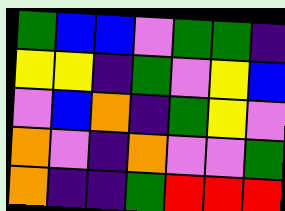[["green", "blue", "blue", "violet", "green", "green", "indigo"], ["yellow", "yellow", "indigo", "green", "violet", "yellow", "blue"], ["violet", "blue", "orange", "indigo", "green", "yellow", "violet"], ["orange", "violet", "indigo", "orange", "violet", "violet", "green"], ["orange", "indigo", "indigo", "green", "red", "red", "red"]]